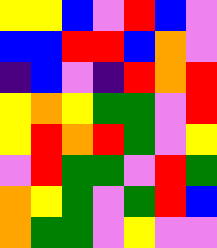[["yellow", "yellow", "blue", "violet", "red", "blue", "violet"], ["blue", "blue", "red", "red", "blue", "orange", "violet"], ["indigo", "blue", "violet", "indigo", "red", "orange", "red"], ["yellow", "orange", "yellow", "green", "green", "violet", "red"], ["yellow", "red", "orange", "red", "green", "violet", "yellow"], ["violet", "red", "green", "green", "violet", "red", "green"], ["orange", "yellow", "green", "violet", "green", "red", "blue"], ["orange", "green", "green", "violet", "yellow", "violet", "violet"]]